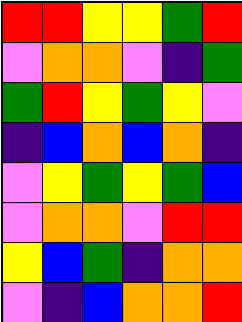[["red", "red", "yellow", "yellow", "green", "red"], ["violet", "orange", "orange", "violet", "indigo", "green"], ["green", "red", "yellow", "green", "yellow", "violet"], ["indigo", "blue", "orange", "blue", "orange", "indigo"], ["violet", "yellow", "green", "yellow", "green", "blue"], ["violet", "orange", "orange", "violet", "red", "red"], ["yellow", "blue", "green", "indigo", "orange", "orange"], ["violet", "indigo", "blue", "orange", "orange", "red"]]